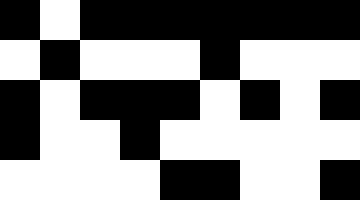[["black", "white", "black", "black", "black", "black", "black", "black", "black"], ["white", "black", "white", "white", "white", "black", "white", "white", "white"], ["black", "white", "black", "black", "black", "white", "black", "white", "black"], ["black", "white", "white", "black", "white", "white", "white", "white", "white"], ["white", "white", "white", "white", "black", "black", "white", "white", "black"]]